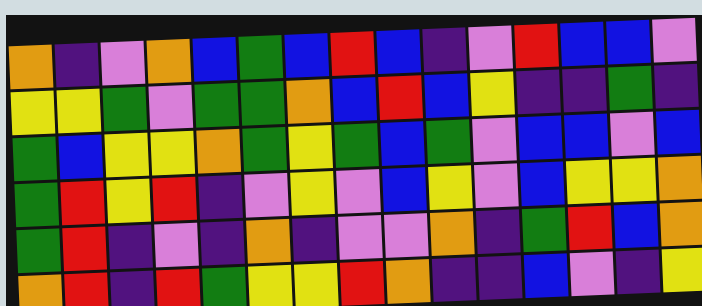[["orange", "indigo", "violet", "orange", "blue", "green", "blue", "red", "blue", "indigo", "violet", "red", "blue", "blue", "violet"], ["yellow", "yellow", "green", "violet", "green", "green", "orange", "blue", "red", "blue", "yellow", "indigo", "indigo", "green", "indigo"], ["green", "blue", "yellow", "yellow", "orange", "green", "yellow", "green", "blue", "green", "violet", "blue", "blue", "violet", "blue"], ["green", "red", "yellow", "red", "indigo", "violet", "yellow", "violet", "blue", "yellow", "violet", "blue", "yellow", "yellow", "orange"], ["green", "red", "indigo", "violet", "indigo", "orange", "indigo", "violet", "violet", "orange", "indigo", "green", "red", "blue", "orange"], ["orange", "red", "indigo", "red", "green", "yellow", "yellow", "red", "orange", "indigo", "indigo", "blue", "violet", "indigo", "yellow"]]